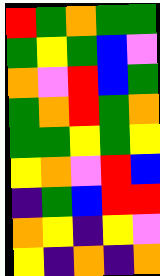[["red", "green", "orange", "green", "green"], ["green", "yellow", "green", "blue", "violet"], ["orange", "violet", "red", "blue", "green"], ["green", "orange", "red", "green", "orange"], ["green", "green", "yellow", "green", "yellow"], ["yellow", "orange", "violet", "red", "blue"], ["indigo", "green", "blue", "red", "red"], ["orange", "yellow", "indigo", "yellow", "violet"], ["yellow", "indigo", "orange", "indigo", "orange"]]